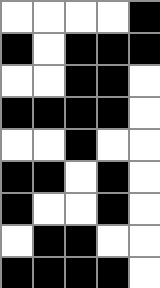[["white", "white", "white", "white", "black"], ["black", "white", "black", "black", "black"], ["white", "white", "black", "black", "white"], ["black", "black", "black", "black", "white"], ["white", "white", "black", "white", "white"], ["black", "black", "white", "black", "white"], ["black", "white", "white", "black", "white"], ["white", "black", "black", "white", "white"], ["black", "black", "black", "black", "white"]]